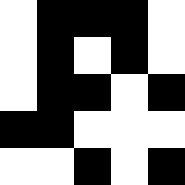[["white", "black", "black", "black", "white"], ["white", "black", "white", "black", "white"], ["white", "black", "black", "white", "black"], ["black", "black", "white", "white", "white"], ["white", "white", "black", "white", "black"]]